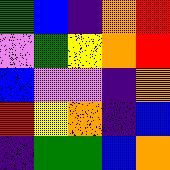[["green", "blue", "indigo", "orange", "red"], ["violet", "green", "yellow", "orange", "red"], ["blue", "violet", "violet", "indigo", "orange"], ["red", "yellow", "orange", "indigo", "blue"], ["indigo", "green", "green", "blue", "orange"]]